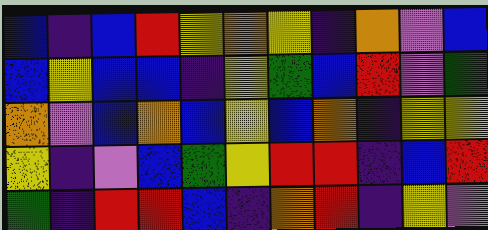[["blue", "indigo", "blue", "red", "yellow", "orange", "yellow", "indigo", "orange", "violet", "blue"], ["blue", "yellow", "blue", "blue", "indigo", "yellow", "green", "blue", "red", "violet", "green"], ["orange", "violet", "blue", "orange", "blue", "yellow", "blue", "orange", "indigo", "yellow", "yellow"], ["yellow", "indigo", "violet", "blue", "green", "yellow", "red", "red", "indigo", "blue", "red"], ["green", "indigo", "red", "red", "blue", "indigo", "orange", "red", "indigo", "yellow", "violet"]]